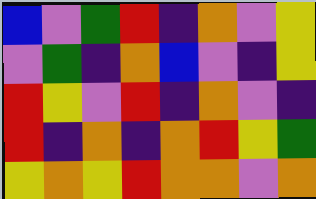[["blue", "violet", "green", "red", "indigo", "orange", "violet", "yellow"], ["violet", "green", "indigo", "orange", "blue", "violet", "indigo", "yellow"], ["red", "yellow", "violet", "red", "indigo", "orange", "violet", "indigo"], ["red", "indigo", "orange", "indigo", "orange", "red", "yellow", "green"], ["yellow", "orange", "yellow", "red", "orange", "orange", "violet", "orange"]]